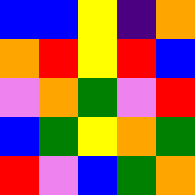[["blue", "blue", "yellow", "indigo", "orange"], ["orange", "red", "yellow", "red", "blue"], ["violet", "orange", "green", "violet", "red"], ["blue", "green", "yellow", "orange", "green"], ["red", "violet", "blue", "green", "orange"]]